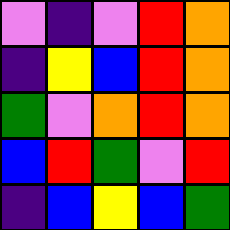[["violet", "indigo", "violet", "red", "orange"], ["indigo", "yellow", "blue", "red", "orange"], ["green", "violet", "orange", "red", "orange"], ["blue", "red", "green", "violet", "red"], ["indigo", "blue", "yellow", "blue", "green"]]